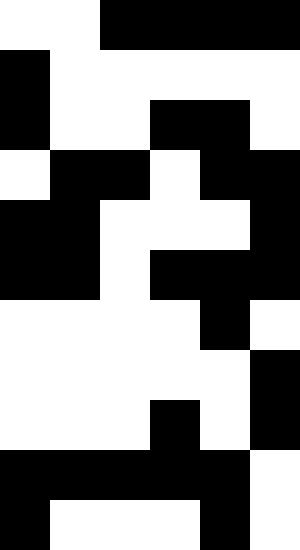[["white", "white", "black", "black", "black", "black"], ["black", "white", "white", "white", "white", "white"], ["black", "white", "white", "black", "black", "white"], ["white", "black", "black", "white", "black", "black"], ["black", "black", "white", "white", "white", "black"], ["black", "black", "white", "black", "black", "black"], ["white", "white", "white", "white", "black", "white"], ["white", "white", "white", "white", "white", "black"], ["white", "white", "white", "black", "white", "black"], ["black", "black", "black", "black", "black", "white"], ["black", "white", "white", "white", "black", "white"]]